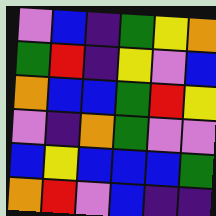[["violet", "blue", "indigo", "green", "yellow", "orange"], ["green", "red", "indigo", "yellow", "violet", "blue"], ["orange", "blue", "blue", "green", "red", "yellow"], ["violet", "indigo", "orange", "green", "violet", "violet"], ["blue", "yellow", "blue", "blue", "blue", "green"], ["orange", "red", "violet", "blue", "indigo", "indigo"]]